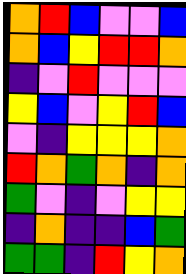[["orange", "red", "blue", "violet", "violet", "blue"], ["orange", "blue", "yellow", "red", "red", "orange"], ["indigo", "violet", "red", "violet", "violet", "violet"], ["yellow", "blue", "violet", "yellow", "red", "blue"], ["violet", "indigo", "yellow", "yellow", "yellow", "orange"], ["red", "orange", "green", "orange", "indigo", "orange"], ["green", "violet", "indigo", "violet", "yellow", "yellow"], ["indigo", "orange", "indigo", "indigo", "blue", "green"], ["green", "green", "indigo", "red", "yellow", "orange"]]